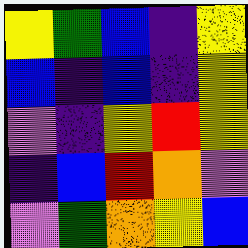[["yellow", "green", "blue", "indigo", "yellow"], ["blue", "indigo", "blue", "indigo", "yellow"], ["violet", "indigo", "yellow", "red", "yellow"], ["indigo", "blue", "red", "orange", "violet"], ["violet", "green", "orange", "yellow", "blue"]]